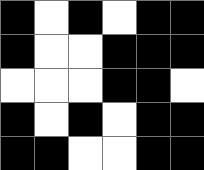[["black", "white", "black", "white", "black", "black"], ["black", "white", "white", "black", "black", "black"], ["white", "white", "white", "black", "black", "white"], ["black", "white", "black", "white", "black", "black"], ["black", "black", "white", "white", "black", "black"]]